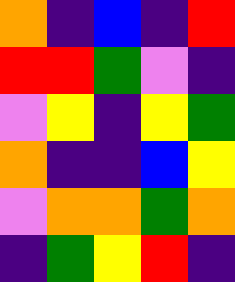[["orange", "indigo", "blue", "indigo", "red"], ["red", "red", "green", "violet", "indigo"], ["violet", "yellow", "indigo", "yellow", "green"], ["orange", "indigo", "indigo", "blue", "yellow"], ["violet", "orange", "orange", "green", "orange"], ["indigo", "green", "yellow", "red", "indigo"]]